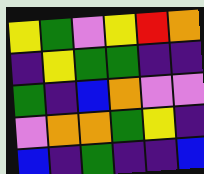[["yellow", "green", "violet", "yellow", "red", "orange"], ["indigo", "yellow", "green", "green", "indigo", "indigo"], ["green", "indigo", "blue", "orange", "violet", "violet"], ["violet", "orange", "orange", "green", "yellow", "indigo"], ["blue", "indigo", "green", "indigo", "indigo", "blue"]]